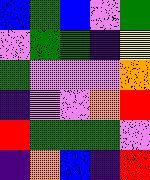[["blue", "green", "blue", "violet", "green"], ["violet", "green", "green", "indigo", "yellow"], ["green", "violet", "violet", "violet", "orange"], ["indigo", "violet", "violet", "orange", "red"], ["red", "green", "green", "green", "violet"], ["indigo", "orange", "blue", "indigo", "red"]]